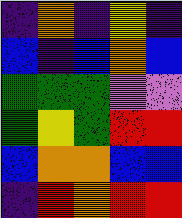[["indigo", "orange", "indigo", "yellow", "indigo"], ["blue", "indigo", "blue", "orange", "blue"], ["green", "green", "green", "violet", "violet"], ["green", "yellow", "green", "red", "red"], ["blue", "orange", "orange", "blue", "blue"], ["indigo", "red", "orange", "red", "red"]]